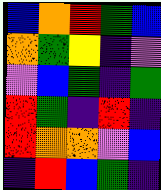[["blue", "orange", "red", "green", "blue"], ["orange", "green", "yellow", "indigo", "violet"], ["violet", "blue", "green", "indigo", "green"], ["red", "green", "indigo", "red", "indigo"], ["red", "orange", "orange", "violet", "blue"], ["indigo", "red", "blue", "green", "indigo"]]